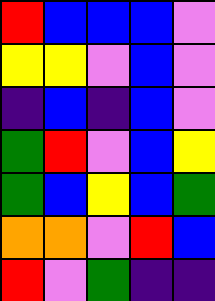[["red", "blue", "blue", "blue", "violet"], ["yellow", "yellow", "violet", "blue", "violet"], ["indigo", "blue", "indigo", "blue", "violet"], ["green", "red", "violet", "blue", "yellow"], ["green", "blue", "yellow", "blue", "green"], ["orange", "orange", "violet", "red", "blue"], ["red", "violet", "green", "indigo", "indigo"]]